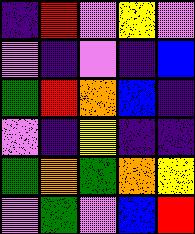[["indigo", "red", "violet", "yellow", "violet"], ["violet", "indigo", "violet", "indigo", "blue"], ["green", "red", "orange", "blue", "indigo"], ["violet", "indigo", "yellow", "indigo", "indigo"], ["green", "orange", "green", "orange", "yellow"], ["violet", "green", "violet", "blue", "red"]]